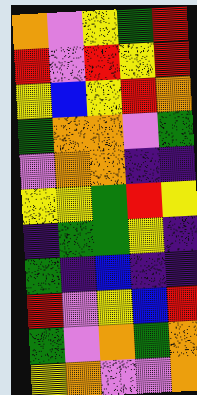[["orange", "violet", "yellow", "green", "red"], ["red", "violet", "red", "yellow", "red"], ["yellow", "blue", "yellow", "red", "orange"], ["green", "orange", "orange", "violet", "green"], ["violet", "orange", "orange", "indigo", "indigo"], ["yellow", "yellow", "green", "red", "yellow"], ["indigo", "green", "green", "yellow", "indigo"], ["green", "indigo", "blue", "indigo", "indigo"], ["red", "violet", "yellow", "blue", "red"], ["green", "violet", "orange", "green", "orange"], ["yellow", "orange", "violet", "violet", "orange"]]